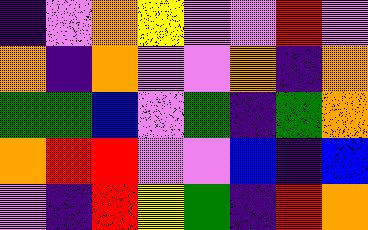[["indigo", "violet", "orange", "yellow", "violet", "violet", "red", "violet"], ["orange", "indigo", "orange", "violet", "violet", "orange", "indigo", "orange"], ["green", "green", "blue", "violet", "green", "indigo", "green", "orange"], ["orange", "red", "red", "violet", "violet", "blue", "indigo", "blue"], ["violet", "indigo", "red", "yellow", "green", "indigo", "red", "orange"]]